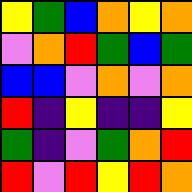[["yellow", "green", "blue", "orange", "yellow", "orange"], ["violet", "orange", "red", "green", "blue", "green"], ["blue", "blue", "violet", "orange", "violet", "orange"], ["red", "indigo", "yellow", "indigo", "indigo", "yellow"], ["green", "indigo", "violet", "green", "orange", "red"], ["red", "violet", "red", "yellow", "red", "orange"]]